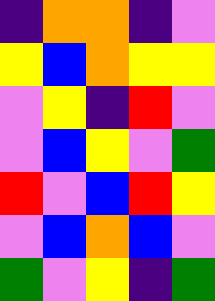[["indigo", "orange", "orange", "indigo", "violet"], ["yellow", "blue", "orange", "yellow", "yellow"], ["violet", "yellow", "indigo", "red", "violet"], ["violet", "blue", "yellow", "violet", "green"], ["red", "violet", "blue", "red", "yellow"], ["violet", "blue", "orange", "blue", "violet"], ["green", "violet", "yellow", "indigo", "green"]]